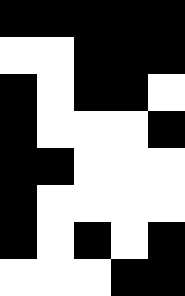[["black", "black", "black", "black", "black"], ["white", "white", "black", "black", "black"], ["black", "white", "black", "black", "white"], ["black", "white", "white", "white", "black"], ["black", "black", "white", "white", "white"], ["black", "white", "white", "white", "white"], ["black", "white", "black", "white", "black"], ["white", "white", "white", "black", "black"]]